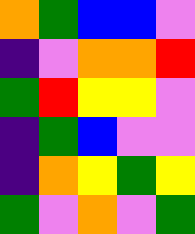[["orange", "green", "blue", "blue", "violet"], ["indigo", "violet", "orange", "orange", "red"], ["green", "red", "yellow", "yellow", "violet"], ["indigo", "green", "blue", "violet", "violet"], ["indigo", "orange", "yellow", "green", "yellow"], ["green", "violet", "orange", "violet", "green"]]